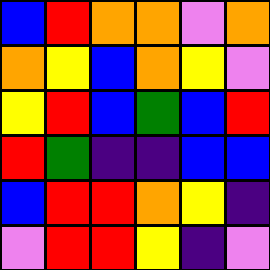[["blue", "red", "orange", "orange", "violet", "orange"], ["orange", "yellow", "blue", "orange", "yellow", "violet"], ["yellow", "red", "blue", "green", "blue", "red"], ["red", "green", "indigo", "indigo", "blue", "blue"], ["blue", "red", "red", "orange", "yellow", "indigo"], ["violet", "red", "red", "yellow", "indigo", "violet"]]